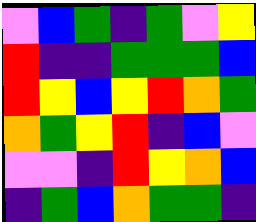[["violet", "blue", "green", "indigo", "green", "violet", "yellow"], ["red", "indigo", "indigo", "green", "green", "green", "blue"], ["red", "yellow", "blue", "yellow", "red", "orange", "green"], ["orange", "green", "yellow", "red", "indigo", "blue", "violet"], ["violet", "violet", "indigo", "red", "yellow", "orange", "blue"], ["indigo", "green", "blue", "orange", "green", "green", "indigo"]]